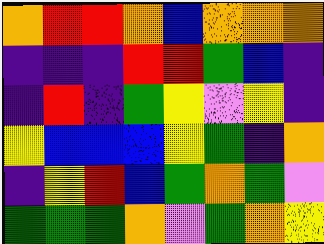[["orange", "red", "red", "orange", "blue", "orange", "orange", "orange"], ["indigo", "indigo", "indigo", "red", "red", "green", "blue", "indigo"], ["indigo", "red", "indigo", "green", "yellow", "violet", "yellow", "indigo"], ["yellow", "blue", "blue", "blue", "yellow", "green", "indigo", "orange"], ["indigo", "yellow", "red", "blue", "green", "orange", "green", "violet"], ["green", "green", "green", "orange", "violet", "green", "orange", "yellow"]]